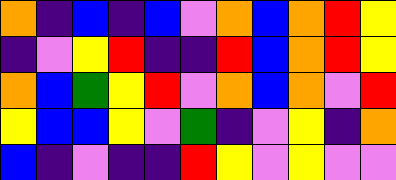[["orange", "indigo", "blue", "indigo", "blue", "violet", "orange", "blue", "orange", "red", "yellow"], ["indigo", "violet", "yellow", "red", "indigo", "indigo", "red", "blue", "orange", "red", "yellow"], ["orange", "blue", "green", "yellow", "red", "violet", "orange", "blue", "orange", "violet", "red"], ["yellow", "blue", "blue", "yellow", "violet", "green", "indigo", "violet", "yellow", "indigo", "orange"], ["blue", "indigo", "violet", "indigo", "indigo", "red", "yellow", "violet", "yellow", "violet", "violet"]]